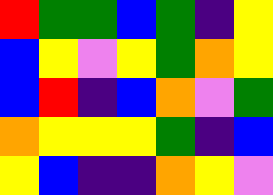[["red", "green", "green", "blue", "green", "indigo", "yellow"], ["blue", "yellow", "violet", "yellow", "green", "orange", "yellow"], ["blue", "red", "indigo", "blue", "orange", "violet", "green"], ["orange", "yellow", "yellow", "yellow", "green", "indigo", "blue"], ["yellow", "blue", "indigo", "indigo", "orange", "yellow", "violet"]]